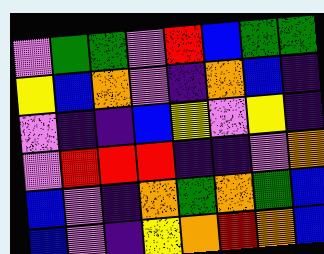[["violet", "green", "green", "violet", "red", "blue", "green", "green"], ["yellow", "blue", "orange", "violet", "indigo", "orange", "blue", "indigo"], ["violet", "indigo", "indigo", "blue", "yellow", "violet", "yellow", "indigo"], ["violet", "red", "red", "red", "indigo", "indigo", "violet", "orange"], ["blue", "violet", "indigo", "orange", "green", "orange", "green", "blue"], ["blue", "violet", "indigo", "yellow", "orange", "red", "orange", "blue"]]